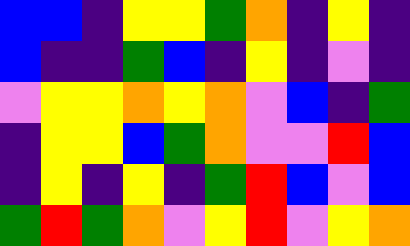[["blue", "blue", "indigo", "yellow", "yellow", "green", "orange", "indigo", "yellow", "indigo"], ["blue", "indigo", "indigo", "green", "blue", "indigo", "yellow", "indigo", "violet", "indigo"], ["violet", "yellow", "yellow", "orange", "yellow", "orange", "violet", "blue", "indigo", "green"], ["indigo", "yellow", "yellow", "blue", "green", "orange", "violet", "violet", "red", "blue"], ["indigo", "yellow", "indigo", "yellow", "indigo", "green", "red", "blue", "violet", "blue"], ["green", "red", "green", "orange", "violet", "yellow", "red", "violet", "yellow", "orange"]]